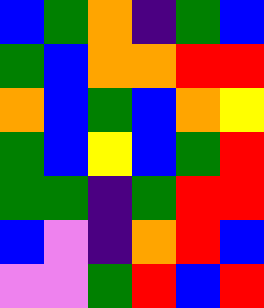[["blue", "green", "orange", "indigo", "green", "blue"], ["green", "blue", "orange", "orange", "red", "red"], ["orange", "blue", "green", "blue", "orange", "yellow"], ["green", "blue", "yellow", "blue", "green", "red"], ["green", "green", "indigo", "green", "red", "red"], ["blue", "violet", "indigo", "orange", "red", "blue"], ["violet", "violet", "green", "red", "blue", "red"]]